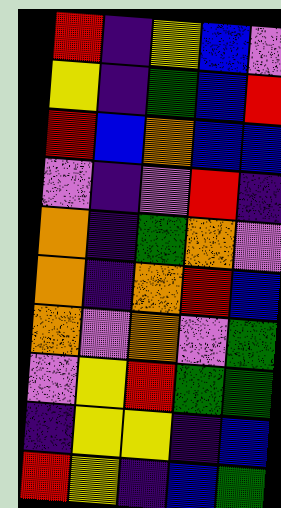[["red", "indigo", "yellow", "blue", "violet"], ["yellow", "indigo", "green", "blue", "red"], ["red", "blue", "orange", "blue", "blue"], ["violet", "indigo", "violet", "red", "indigo"], ["orange", "indigo", "green", "orange", "violet"], ["orange", "indigo", "orange", "red", "blue"], ["orange", "violet", "orange", "violet", "green"], ["violet", "yellow", "red", "green", "green"], ["indigo", "yellow", "yellow", "indigo", "blue"], ["red", "yellow", "indigo", "blue", "green"]]